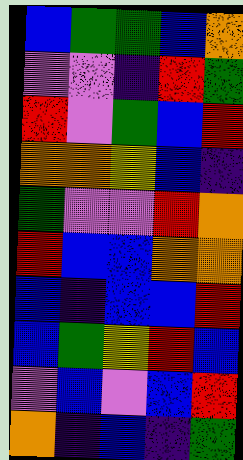[["blue", "green", "green", "blue", "orange"], ["violet", "violet", "indigo", "red", "green"], ["red", "violet", "green", "blue", "red"], ["orange", "orange", "yellow", "blue", "indigo"], ["green", "violet", "violet", "red", "orange"], ["red", "blue", "blue", "orange", "orange"], ["blue", "indigo", "blue", "blue", "red"], ["blue", "green", "yellow", "red", "blue"], ["violet", "blue", "violet", "blue", "red"], ["orange", "indigo", "blue", "indigo", "green"]]